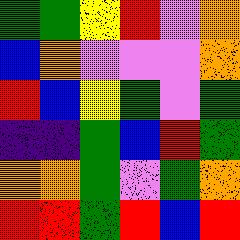[["green", "green", "yellow", "red", "violet", "orange"], ["blue", "orange", "violet", "violet", "violet", "orange"], ["red", "blue", "yellow", "green", "violet", "green"], ["indigo", "indigo", "green", "blue", "red", "green"], ["orange", "orange", "green", "violet", "green", "orange"], ["red", "red", "green", "red", "blue", "red"]]